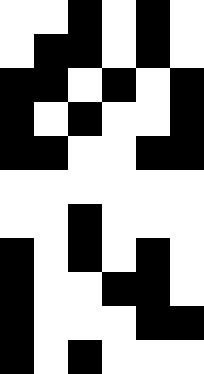[["white", "white", "black", "white", "black", "white"], ["white", "black", "black", "white", "black", "white"], ["black", "black", "white", "black", "white", "black"], ["black", "white", "black", "white", "white", "black"], ["black", "black", "white", "white", "black", "black"], ["white", "white", "white", "white", "white", "white"], ["white", "white", "black", "white", "white", "white"], ["black", "white", "black", "white", "black", "white"], ["black", "white", "white", "black", "black", "white"], ["black", "white", "white", "white", "black", "black"], ["black", "white", "black", "white", "white", "white"]]